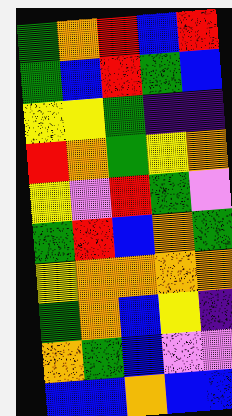[["green", "orange", "red", "blue", "red"], ["green", "blue", "red", "green", "blue"], ["yellow", "yellow", "green", "indigo", "indigo"], ["red", "orange", "green", "yellow", "orange"], ["yellow", "violet", "red", "green", "violet"], ["green", "red", "blue", "orange", "green"], ["yellow", "orange", "orange", "orange", "orange"], ["green", "orange", "blue", "yellow", "indigo"], ["orange", "green", "blue", "violet", "violet"], ["blue", "blue", "orange", "blue", "blue"]]